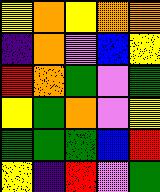[["yellow", "orange", "yellow", "orange", "orange"], ["indigo", "orange", "violet", "blue", "yellow"], ["red", "orange", "green", "violet", "green"], ["yellow", "green", "orange", "violet", "yellow"], ["green", "green", "green", "blue", "red"], ["yellow", "indigo", "red", "violet", "green"]]